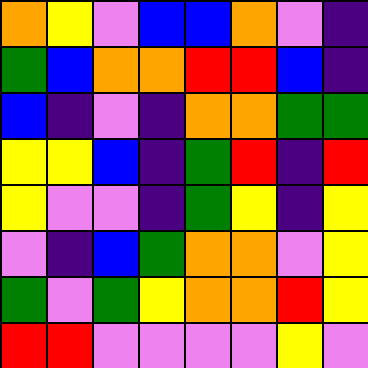[["orange", "yellow", "violet", "blue", "blue", "orange", "violet", "indigo"], ["green", "blue", "orange", "orange", "red", "red", "blue", "indigo"], ["blue", "indigo", "violet", "indigo", "orange", "orange", "green", "green"], ["yellow", "yellow", "blue", "indigo", "green", "red", "indigo", "red"], ["yellow", "violet", "violet", "indigo", "green", "yellow", "indigo", "yellow"], ["violet", "indigo", "blue", "green", "orange", "orange", "violet", "yellow"], ["green", "violet", "green", "yellow", "orange", "orange", "red", "yellow"], ["red", "red", "violet", "violet", "violet", "violet", "yellow", "violet"]]